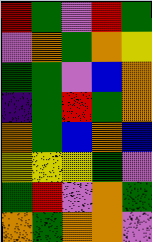[["red", "green", "violet", "red", "green"], ["violet", "orange", "green", "orange", "yellow"], ["green", "green", "violet", "blue", "orange"], ["indigo", "green", "red", "green", "orange"], ["orange", "green", "blue", "orange", "blue"], ["yellow", "yellow", "yellow", "green", "violet"], ["green", "red", "violet", "orange", "green"], ["orange", "green", "orange", "orange", "violet"]]